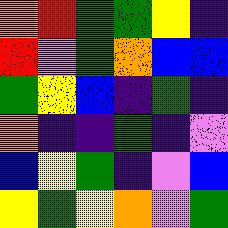[["orange", "red", "green", "green", "yellow", "indigo"], ["red", "violet", "green", "orange", "blue", "blue"], ["green", "yellow", "blue", "indigo", "green", "indigo"], ["orange", "indigo", "indigo", "green", "indigo", "violet"], ["blue", "yellow", "green", "indigo", "violet", "blue"], ["yellow", "green", "yellow", "orange", "violet", "green"]]